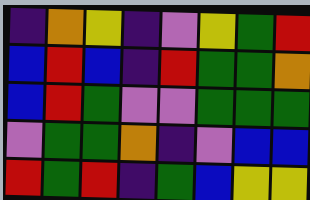[["indigo", "orange", "yellow", "indigo", "violet", "yellow", "green", "red"], ["blue", "red", "blue", "indigo", "red", "green", "green", "orange"], ["blue", "red", "green", "violet", "violet", "green", "green", "green"], ["violet", "green", "green", "orange", "indigo", "violet", "blue", "blue"], ["red", "green", "red", "indigo", "green", "blue", "yellow", "yellow"]]